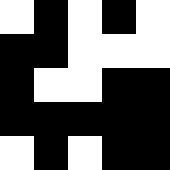[["white", "black", "white", "black", "white"], ["black", "black", "white", "white", "white"], ["black", "white", "white", "black", "black"], ["black", "black", "black", "black", "black"], ["white", "black", "white", "black", "black"]]